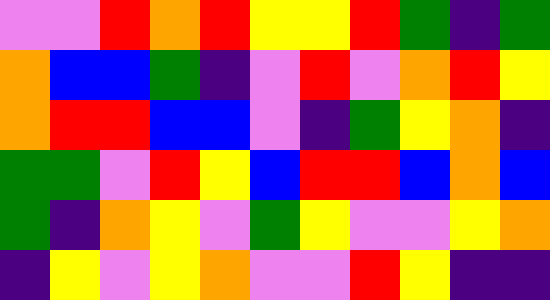[["violet", "violet", "red", "orange", "red", "yellow", "yellow", "red", "green", "indigo", "green"], ["orange", "blue", "blue", "green", "indigo", "violet", "red", "violet", "orange", "red", "yellow"], ["orange", "red", "red", "blue", "blue", "violet", "indigo", "green", "yellow", "orange", "indigo"], ["green", "green", "violet", "red", "yellow", "blue", "red", "red", "blue", "orange", "blue"], ["green", "indigo", "orange", "yellow", "violet", "green", "yellow", "violet", "violet", "yellow", "orange"], ["indigo", "yellow", "violet", "yellow", "orange", "violet", "violet", "red", "yellow", "indigo", "indigo"]]